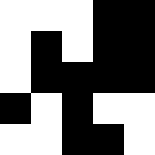[["white", "white", "white", "black", "black"], ["white", "black", "white", "black", "black"], ["white", "black", "black", "black", "black"], ["black", "white", "black", "white", "white"], ["white", "white", "black", "black", "white"]]